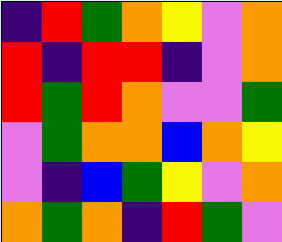[["indigo", "red", "green", "orange", "yellow", "violet", "orange"], ["red", "indigo", "red", "red", "indigo", "violet", "orange"], ["red", "green", "red", "orange", "violet", "violet", "green"], ["violet", "green", "orange", "orange", "blue", "orange", "yellow"], ["violet", "indigo", "blue", "green", "yellow", "violet", "orange"], ["orange", "green", "orange", "indigo", "red", "green", "violet"]]